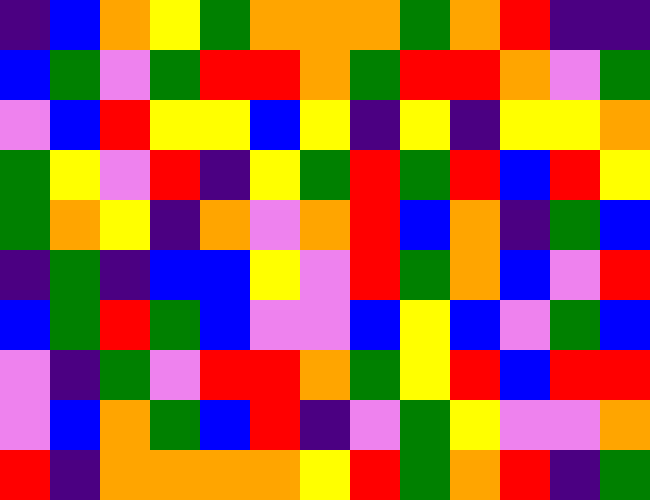[["indigo", "blue", "orange", "yellow", "green", "orange", "orange", "orange", "green", "orange", "red", "indigo", "indigo"], ["blue", "green", "violet", "green", "red", "red", "orange", "green", "red", "red", "orange", "violet", "green"], ["violet", "blue", "red", "yellow", "yellow", "blue", "yellow", "indigo", "yellow", "indigo", "yellow", "yellow", "orange"], ["green", "yellow", "violet", "red", "indigo", "yellow", "green", "red", "green", "red", "blue", "red", "yellow"], ["green", "orange", "yellow", "indigo", "orange", "violet", "orange", "red", "blue", "orange", "indigo", "green", "blue"], ["indigo", "green", "indigo", "blue", "blue", "yellow", "violet", "red", "green", "orange", "blue", "violet", "red"], ["blue", "green", "red", "green", "blue", "violet", "violet", "blue", "yellow", "blue", "violet", "green", "blue"], ["violet", "indigo", "green", "violet", "red", "red", "orange", "green", "yellow", "red", "blue", "red", "red"], ["violet", "blue", "orange", "green", "blue", "red", "indigo", "violet", "green", "yellow", "violet", "violet", "orange"], ["red", "indigo", "orange", "orange", "orange", "orange", "yellow", "red", "green", "orange", "red", "indigo", "green"]]